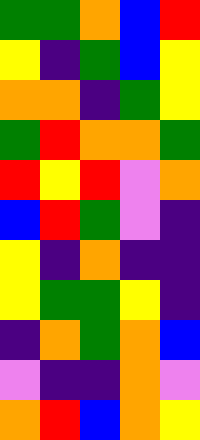[["green", "green", "orange", "blue", "red"], ["yellow", "indigo", "green", "blue", "yellow"], ["orange", "orange", "indigo", "green", "yellow"], ["green", "red", "orange", "orange", "green"], ["red", "yellow", "red", "violet", "orange"], ["blue", "red", "green", "violet", "indigo"], ["yellow", "indigo", "orange", "indigo", "indigo"], ["yellow", "green", "green", "yellow", "indigo"], ["indigo", "orange", "green", "orange", "blue"], ["violet", "indigo", "indigo", "orange", "violet"], ["orange", "red", "blue", "orange", "yellow"]]